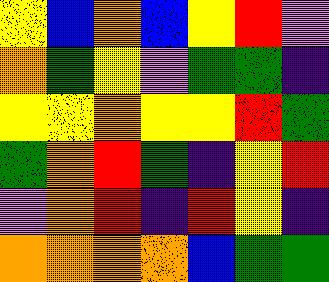[["yellow", "blue", "orange", "blue", "yellow", "red", "violet"], ["orange", "green", "yellow", "violet", "green", "green", "indigo"], ["yellow", "yellow", "orange", "yellow", "yellow", "red", "green"], ["green", "orange", "red", "green", "indigo", "yellow", "red"], ["violet", "orange", "red", "indigo", "red", "yellow", "indigo"], ["orange", "orange", "orange", "orange", "blue", "green", "green"]]